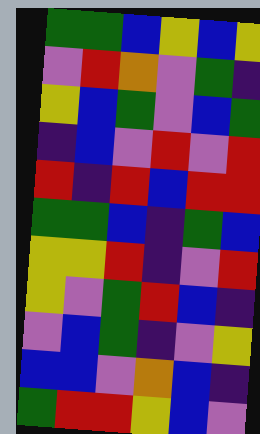[["green", "green", "blue", "yellow", "blue", "yellow"], ["violet", "red", "orange", "violet", "green", "indigo"], ["yellow", "blue", "green", "violet", "blue", "green"], ["indigo", "blue", "violet", "red", "violet", "red"], ["red", "indigo", "red", "blue", "red", "red"], ["green", "green", "blue", "indigo", "green", "blue"], ["yellow", "yellow", "red", "indigo", "violet", "red"], ["yellow", "violet", "green", "red", "blue", "indigo"], ["violet", "blue", "green", "indigo", "violet", "yellow"], ["blue", "blue", "violet", "orange", "blue", "indigo"], ["green", "red", "red", "yellow", "blue", "violet"]]